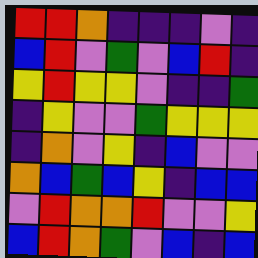[["red", "red", "orange", "indigo", "indigo", "indigo", "violet", "indigo"], ["blue", "red", "violet", "green", "violet", "blue", "red", "indigo"], ["yellow", "red", "yellow", "yellow", "violet", "indigo", "indigo", "green"], ["indigo", "yellow", "violet", "violet", "green", "yellow", "yellow", "yellow"], ["indigo", "orange", "violet", "yellow", "indigo", "blue", "violet", "violet"], ["orange", "blue", "green", "blue", "yellow", "indigo", "blue", "blue"], ["violet", "red", "orange", "orange", "red", "violet", "violet", "yellow"], ["blue", "red", "orange", "green", "violet", "blue", "indigo", "blue"]]